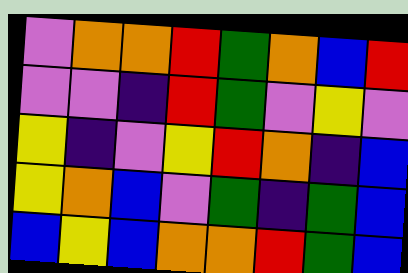[["violet", "orange", "orange", "red", "green", "orange", "blue", "red"], ["violet", "violet", "indigo", "red", "green", "violet", "yellow", "violet"], ["yellow", "indigo", "violet", "yellow", "red", "orange", "indigo", "blue"], ["yellow", "orange", "blue", "violet", "green", "indigo", "green", "blue"], ["blue", "yellow", "blue", "orange", "orange", "red", "green", "blue"]]